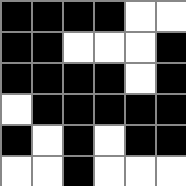[["black", "black", "black", "black", "white", "white"], ["black", "black", "white", "white", "white", "black"], ["black", "black", "black", "black", "white", "black"], ["white", "black", "black", "black", "black", "black"], ["black", "white", "black", "white", "black", "black"], ["white", "white", "black", "white", "white", "white"]]